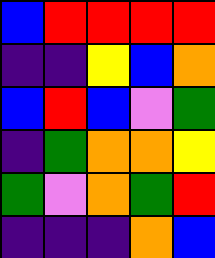[["blue", "red", "red", "red", "red"], ["indigo", "indigo", "yellow", "blue", "orange"], ["blue", "red", "blue", "violet", "green"], ["indigo", "green", "orange", "orange", "yellow"], ["green", "violet", "orange", "green", "red"], ["indigo", "indigo", "indigo", "orange", "blue"]]